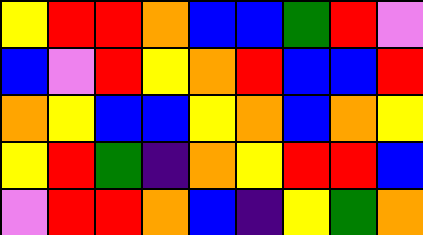[["yellow", "red", "red", "orange", "blue", "blue", "green", "red", "violet"], ["blue", "violet", "red", "yellow", "orange", "red", "blue", "blue", "red"], ["orange", "yellow", "blue", "blue", "yellow", "orange", "blue", "orange", "yellow"], ["yellow", "red", "green", "indigo", "orange", "yellow", "red", "red", "blue"], ["violet", "red", "red", "orange", "blue", "indigo", "yellow", "green", "orange"]]